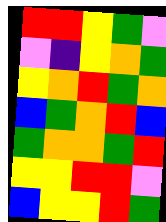[["red", "red", "yellow", "green", "violet"], ["violet", "indigo", "yellow", "orange", "green"], ["yellow", "orange", "red", "green", "orange"], ["blue", "green", "orange", "red", "blue"], ["green", "orange", "orange", "green", "red"], ["yellow", "yellow", "red", "red", "violet"], ["blue", "yellow", "yellow", "red", "green"]]